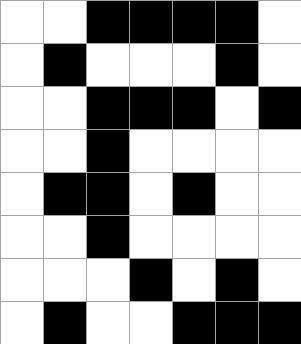[["white", "white", "black", "black", "black", "black", "white"], ["white", "black", "white", "white", "white", "black", "white"], ["white", "white", "black", "black", "black", "white", "black"], ["white", "white", "black", "white", "white", "white", "white"], ["white", "black", "black", "white", "black", "white", "white"], ["white", "white", "black", "white", "white", "white", "white"], ["white", "white", "white", "black", "white", "black", "white"], ["white", "black", "white", "white", "black", "black", "black"]]